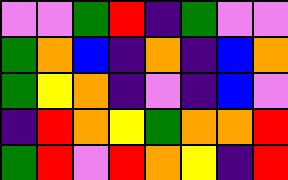[["violet", "violet", "green", "red", "indigo", "green", "violet", "violet"], ["green", "orange", "blue", "indigo", "orange", "indigo", "blue", "orange"], ["green", "yellow", "orange", "indigo", "violet", "indigo", "blue", "violet"], ["indigo", "red", "orange", "yellow", "green", "orange", "orange", "red"], ["green", "red", "violet", "red", "orange", "yellow", "indigo", "red"]]